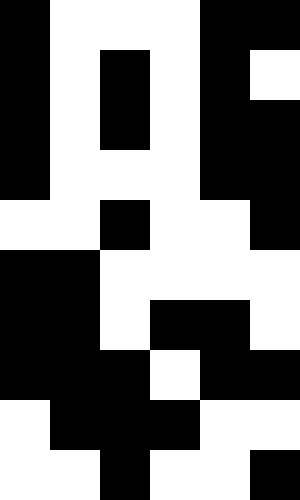[["black", "white", "white", "white", "black", "black"], ["black", "white", "black", "white", "black", "white"], ["black", "white", "black", "white", "black", "black"], ["black", "white", "white", "white", "black", "black"], ["white", "white", "black", "white", "white", "black"], ["black", "black", "white", "white", "white", "white"], ["black", "black", "white", "black", "black", "white"], ["black", "black", "black", "white", "black", "black"], ["white", "black", "black", "black", "white", "white"], ["white", "white", "black", "white", "white", "black"]]